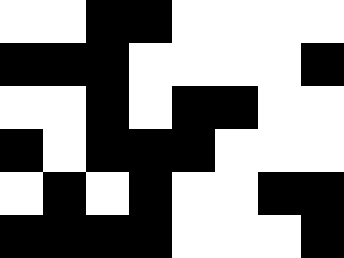[["white", "white", "black", "black", "white", "white", "white", "white"], ["black", "black", "black", "white", "white", "white", "white", "black"], ["white", "white", "black", "white", "black", "black", "white", "white"], ["black", "white", "black", "black", "black", "white", "white", "white"], ["white", "black", "white", "black", "white", "white", "black", "black"], ["black", "black", "black", "black", "white", "white", "white", "black"]]